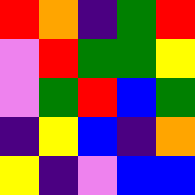[["red", "orange", "indigo", "green", "red"], ["violet", "red", "green", "green", "yellow"], ["violet", "green", "red", "blue", "green"], ["indigo", "yellow", "blue", "indigo", "orange"], ["yellow", "indigo", "violet", "blue", "blue"]]